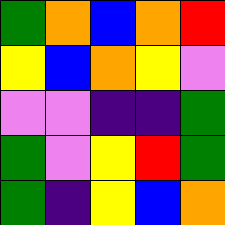[["green", "orange", "blue", "orange", "red"], ["yellow", "blue", "orange", "yellow", "violet"], ["violet", "violet", "indigo", "indigo", "green"], ["green", "violet", "yellow", "red", "green"], ["green", "indigo", "yellow", "blue", "orange"]]